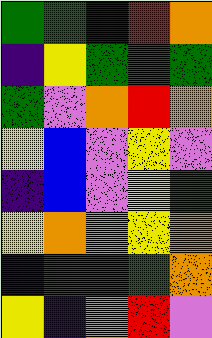[["green", "green", "indigo", "red", "orange"], ["indigo", "yellow", "green", "green", "green"], ["green", "violet", "orange", "red", "orange"], ["yellow", "blue", "violet", "yellow", "violet"], ["indigo", "blue", "violet", "yellow", "green"], ["yellow", "orange", "violet", "yellow", "orange"], ["indigo", "green", "green", "green", "orange"], ["yellow", "indigo", "orange", "red", "violet"]]